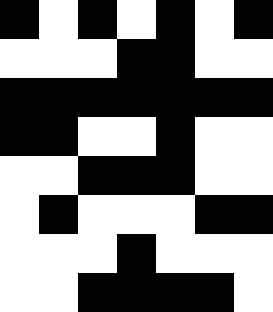[["black", "white", "black", "white", "black", "white", "black"], ["white", "white", "white", "black", "black", "white", "white"], ["black", "black", "black", "black", "black", "black", "black"], ["black", "black", "white", "white", "black", "white", "white"], ["white", "white", "black", "black", "black", "white", "white"], ["white", "black", "white", "white", "white", "black", "black"], ["white", "white", "white", "black", "white", "white", "white"], ["white", "white", "black", "black", "black", "black", "white"]]